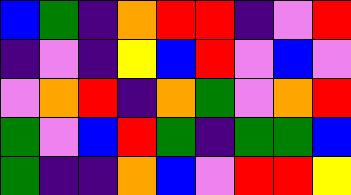[["blue", "green", "indigo", "orange", "red", "red", "indigo", "violet", "red"], ["indigo", "violet", "indigo", "yellow", "blue", "red", "violet", "blue", "violet"], ["violet", "orange", "red", "indigo", "orange", "green", "violet", "orange", "red"], ["green", "violet", "blue", "red", "green", "indigo", "green", "green", "blue"], ["green", "indigo", "indigo", "orange", "blue", "violet", "red", "red", "yellow"]]